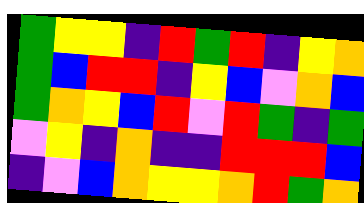[["green", "yellow", "yellow", "indigo", "red", "green", "red", "indigo", "yellow", "orange"], ["green", "blue", "red", "red", "indigo", "yellow", "blue", "violet", "orange", "blue"], ["green", "orange", "yellow", "blue", "red", "violet", "red", "green", "indigo", "green"], ["violet", "yellow", "indigo", "orange", "indigo", "indigo", "red", "red", "red", "blue"], ["indigo", "violet", "blue", "orange", "yellow", "yellow", "orange", "red", "green", "orange"]]